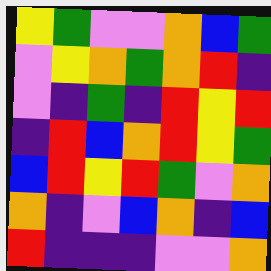[["yellow", "green", "violet", "violet", "orange", "blue", "green"], ["violet", "yellow", "orange", "green", "orange", "red", "indigo"], ["violet", "indigo", "green", "indigo", "red", "yellow", "red"], ["indigo", "red", "blue", "orange", "red", "yellow", "green"], ["blue", "red", "yellow", "red", "green", "violet", "orange"], ["orange", "indigo", "violet", "blue", "orange", "indigo", "blue"], ["red", "indigo", "indigo", "indigo", "violet", "violet", "orange"]]